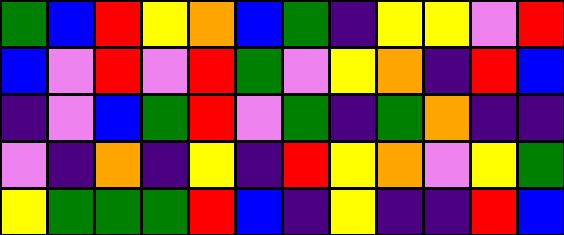[["green", "blue", "red", "yellow", "orange", "blue", "green", "indigo", "yellow", "yellow", "violet", "red"], ["blue", "violet", "red", "violet", "red", "green", "violet", "yellow", "orange", "indigo", "red", "blue"], ["indigo", "violet", "blue", "green", "red", "violet", "green", "indigo", "green", "orange", "indigo", "indigo"], ["violet", "indigo", "orange", "indigo", "yellow", "indigo", "red", "yellow", "orange", "violet", "yellow", "green"], ["yellow", "green", "green", "green", "red", "blue", "indigo", "yellow", "indigo", "indigo", "red", "blue"]]